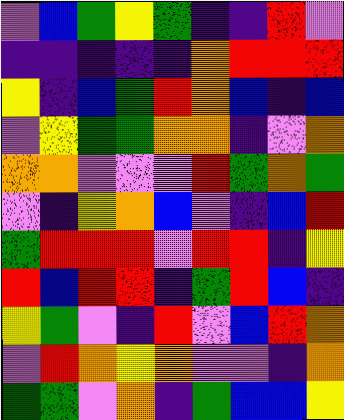[["violet", "blue", "green", "yellow", "green", "indigo", "indigo", "red", "violet"], ["indigo", "indigo", "indigo", "indigo", "indigo", "orange", "red", "red", "red"], ["yellow", "indigo", "blue", "green", "red", "orange", "blue", "indigo", "blue"], ["violet", "yellow", "green", "green", "orange", "orange", "indigo", "violet", "orange"], ["orange", "orange", "violet", "violet", "violet", "red", "green", "orange", "green"], ["violet", "indigo", "yellow", "orange", "blue", "violet", "indigo", "blue", "red"], ["green", "red", "red", "red", "violet", "red", "red", "indigo", "yellow"], ["red", "blue", "red", "red", "indigo", "green", "red", "blue", "indigo"], ["yellow", "green", "violet", "indigo", "red", "violet", "blue", "red", "orange"], ["violet", "red", "orange", "yellow", "orange", "violet", "violet", "indigo", "orange"], ["green", "green", "violet", "orange", "indigo", "green", "blue", "blue", "yellow"]]